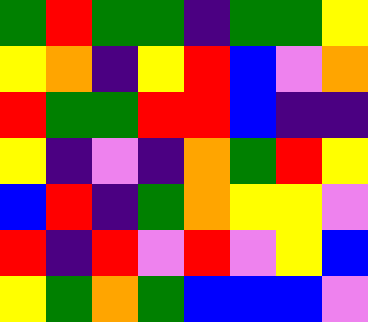[["green", "red", "green", "green", "indigo", "green", "green", "yellow"], ["yellow", "orange", "indigo", "yellow", "red", "blue", "violet", "orange"], ["red", "green", "green", "red", "red", "blue", "indigo", "indigo"], ["yellow", "indigo", "violet", "indigo", "orange", "green", "red", "yellow"], ["blue", "red", "indigo", "green", "orange", "yellow", "yellow", "violet"], ["red", "indigo", "red", "violet", "red", "violet", "yellow", "blue"], ["yellow", "green", "orange", "green", "blue", "blue", "blue", "violet"]]